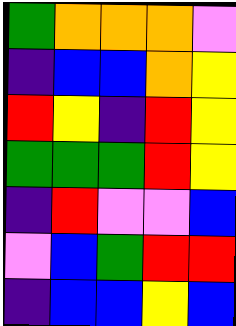[["green", "orange", "orange", "orange", "violet"], ["indigo", "blue", "blue", "orange", "yellow"], ["red", "yellow", "indigo", "red", "yellow"], ["green", "green", "green", "red", "yellow"], ["indigo", "red", "violet", "violet", "blue"], ["violet", "blue", "green", "red", "red"], ["indigo", "blue", "blue", "yellow", "blue"]]